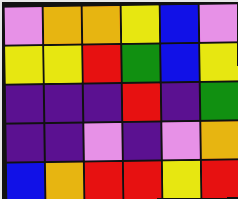[["violet", "orange", "orange", "yellow", "blue", "violet"], ["yellow", "yellow", "red", "green", "blue", "yellow"], ["indigo", "indigo", "indigo", "red", "indigo", "green"], ["indigo", "indigo", "violet", "indigo", "violet", "orange"], ["blue", "orange", "red", "red", "yellow", "red"]]